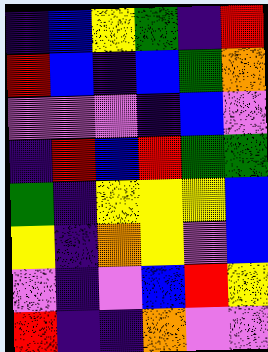[["indigo", "blue", "yellow", "green", "indigo", "red"], ["red", "blue", "indigo", "blue", "green", "orange"], ["violet", "violet", "violet", "indigo", "blue", "violet"], ["indigo", "red", "blue", "red", "green", "green"], ["green", "indigo", "yellow", "yellow", "yellow", "blue"], ["yellow", "indigo", "orange", "yellow", "violet", "blue"], ["violet", "indigo", "violet", "blue", "red", "yellow"], ["red", "indigo", "indigo", "orange", "violet", "violet"]]